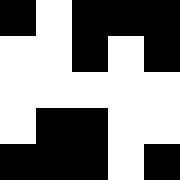[["black", "white", "black", "black", "black"], ["white", "white", "black", "white", "black"], ["white", "white", "white", "white", "white"], ["white", "black", "black", "white", "white"], ["black", "black", "black", "white", "black"]]